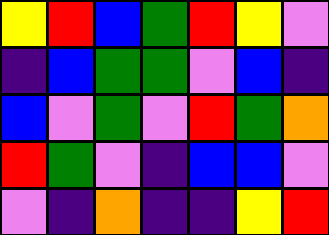[["yellow", "red", "blue", "green", "red", "yellow", "violet"], ["indigo", "blue", "green", "green", "violet", "blue", "indigo"], ["blue", "violet", "green", "violet", "red", "green", "orange"], ["red", "green", "violet", "indigo", "blue", "blue", "violet"], ["violet", "indigo", "orange", "indigo", "indigo", "yellow", "red"]]